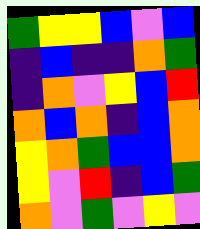[["green", "yellow", "yellow", "blue", "violet", "blue"], ["indigo", "blue", "indigo", "indigo", "orange", "green"], ["indigo", "orange", "violet", "yellow", "blue", "red"], ["orange", "blue", "orange", "indigo", "blue", "orange"], ["yellow", "orange", "green", "blue", "blue", "orange"], ["yellow", "violet", "red", "indigo", "blue", "green"], ["orange", "violet", "green", "violet", "yellow", "violet"]]